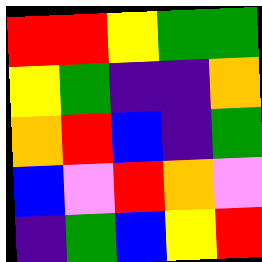[["red", "red", "yellow", "green", "green"], ["yellow", "green", "indigo", "indigo", "orange"], ["orange", "red", "blue", "indigo", "green"], ["blue", "violet", "red", "orange", "violet"], ["indigo", "green", "blue", "yellow", "red"]]